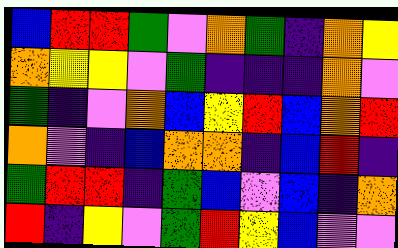[["blue", "red", "red", "green", "violet", "orange", "green", "indigo", "orange", "yellow"], ["orange", "yellow", "yellow", "violet", "green", "indigo", "indigo", "indigo", "orange", "violet"], ["green", "indigo", "violet", "orange", "blue", "yellow", "red", "blue", "orange", "red"], ["orange", "violet", "indigo", "blue", "orange", "orange", "indigo", "blue", "red", "indigo"], ["green", "red", "red", "indigo", "green", "blue", "violet", "blue", "indigo", "orange"], ["red", "indigo", "yellow", "violet", "green", "red", "yellow", "blue", "violet", "violet"]]